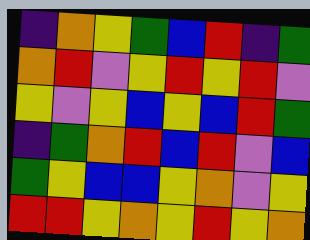[["indigo", "orange", "yellow", "green", "blue", "red", "indigo", "green"], ["orange", "red", "violet", "yellow", "red", "yellow", "red", "violet"], ["yellow", "violet", "yellow", "blue", "yellow", "blue", "red", "green"], ["indigo", "green", "orange", "red", "blue", "red", "violet", "blue"], ["green", "yellow", "blue", "blue", "yellow", "orange", "violet", "yellow"], ["red", "red", "yellow", "orange", "yellow", "red", "yellow", "orange"]]